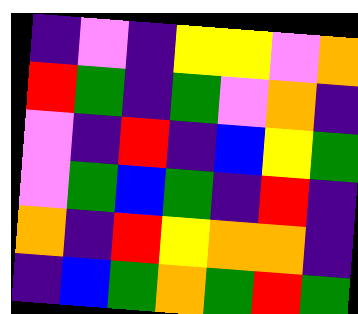[["indigo", "violet", "indigo", "yellow", "yellow", "violet", "orange"], ["red", "green", "indigo", "green", "violet", "orange", "indigo"], ["violet", "indigo", "red", "indigo", "blue", "yellow", "green"], ["violet", "green", "blue", "green", "indigo", "red", "indigo"], ["orange", "indigo", "red", "yellow", "orange", "orange", "indigo"], ["indigo", "blue", "green", "orange", "green", "red", "green"]]